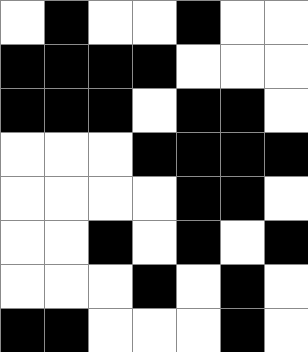[["white", "black", "white", "white", "black", "white", "white"], ["black", "black", "black", "black", "white", "white", "white"], ["black", "black", "black", "white", "black", "black", "white"], ["white", "white", "white", "black", "black", "black", "black"], ["white", "white", "white", "white", "black", "black", "white"], ["white", "white", "black", "white", "black", "white", "black"], ["white", "white", "white", "black", "white", "black", "white"], ["black", "black", "white", "white", "white", "black", "white"]]